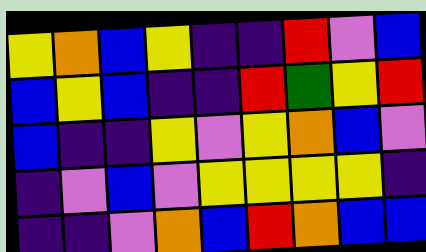[["yellow", "orange", "blue", "yellow", "indigo", "indigo", "red", "violet", "blue"], ["blue", "yellow", "blue", "indigo", "indigo", "red", "green", "yellow", "red"], ["blue", "indigo", "indigo", "yellow", "violet", "yellow", "orange", "blue", "violet"], ["indigo", "violet", "blue", "violet", "yellow", "yellow", "yellow", "yellow", "indigo"], ["indigo", "indigo", "violet", "orange", "blue", "red", "orange", "blue", "blue"]]